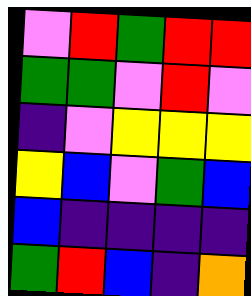[["violet", "red", "green", "red", "red"], ["green", "green", "violet", "red", "violet"], ["indigo", "violet", "yellow", "yellow", "yellow"], ["yellow", "blue", "violet", "green", "blue"], ["blue", "indigo", "indigo", "indigo", "indigo"], ["green", "red", "blue", "indigo", "orange"]]